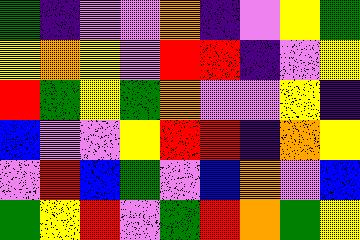[["green", "indigo", "violet", "violet", "orange", "indigo", "violet", "yellow", "green"], ["yellow", "orange", "yellow", "violet", "red", "red", "indigo", "violet", "yellow"], ["red", "green", "yellow", "green", "orange", "violet", "violet", "yellow", "indigo"], ["blue", "violet", "violet", "yellow", "red", "red", "indigo", "orange", "yellow"], ["violet", "red", "blue", "green", "violet", "blue", "orange", "violet", "blue"], ["green", "yellow", "red", "violet", "green", "red", "orange", "green", "yellow"]]